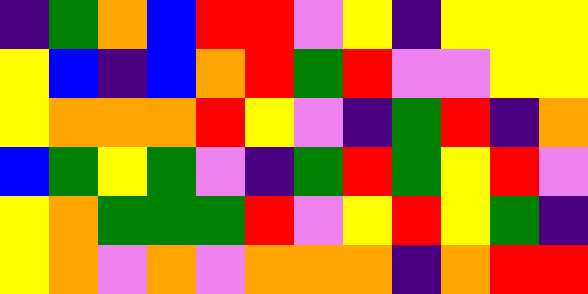[["indigo", "green", "orange", "blue", "red", "red", "violet", "yellow", "indigo", "yellow", "yellow", "yellow"], ["yellow", "blue", "indigo", "blue", "orange", "red", "green", "red", "violet", "violet", "yellow", "yellow"], ["yellow", "orange", "orange", "orange", "red", "yellow", "violet", "indigo", "green", "red", "indigo", "orange"], ["blue", "green", "yellow", "green", "violet", "indigo", "green", "red", "green", "yellow", "red", "violet"], ["yellow", "orange", "green", "green", "green", "red", "violet", "yellow", "red", "yellow", "green", "indigo"], ["yellow", "orange", "violet", "orange", "violet", "orange", "orange", "orange", "indigo", "orange", "red", "red"]]